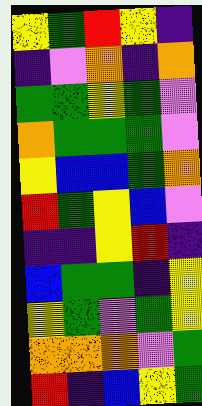[["yellow", "green", "red", "yellow", "indigo"], ["indigo", "violet", "orange", "indigo", "orange"], ["green", "green", "yellow", "green", "violet"], ["orange", "green", "green", "green", "violet"], ["yellow", "blue", "blue", "green", "orange"], ["red", "green", "yellow", "blue", "violet"], ["indigo", "indigo", "yellow", "red", "indigo"], ["blue", "green", "green", "indigo", "yellow"], ["yellow", "green", "violet", "green", "yellow"], ["orange", "orange", "orange", "violet", "green"], ["red", "indigo", "blue", "yellow", "green"]]